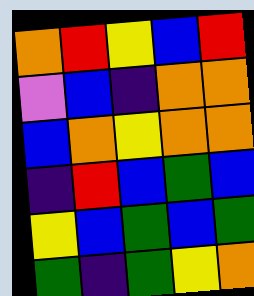[["orange", "red", "yellow", "blue", "red"], ["violet", "blue", "indigo", "orange", "orange"], ["blue", "orange", "yellow", "orange", "orange"], ["indigo", "red", "blue", "green", "blue"], ["yellow", "blue", "green", "blue", "green"], ["green", "indigo", "green", "yellow", "orange"]]